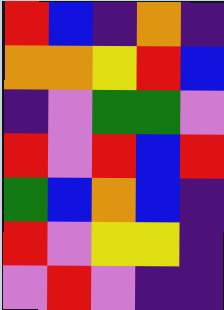[["red", "blue", "indigo", "orange", "indigo"], ["orange", "orange", "yellow", "red", "blue"], ["indigo", "violet", "green", "green", "violet"], ["red", "violet", "red", "blue", "red"], ["green", "blue", "orange", "blue", "indigo"], ["red", "violet", "yellow", "yellow", "indigo"], ["violet", "red", "violet", "indigo", "indigo"]]